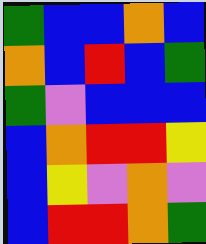[["green", "blue", "blue", "orange", "blue"], ["orange", "blue", "red", "blue", "green"], ["green", "violet", "blue", "blue", "blue"], ["blue", "orange", "red", "red", "yellow"], ["blue", "yellow", "violet", "orange", "violet"], ["blue", "red", "red", "orange", "green"]]